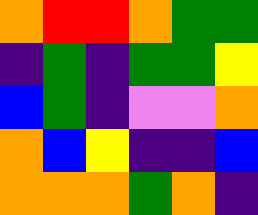[["orange", "red", "red", "orange", "green", "green"], ["indigo", "green", "indigo", "green", "green", "yellow"], ["blue", "green", "indigo", "violet", "violet", "orange"], ["orange", "blue", "yellow", "indigo", "indigo", "blue"], ["orange", "orange", "orange", "green", "orange", "indigo"]]